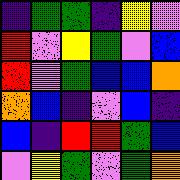[["indigo", "green", "green", "indigo", "yellow", "violet"], ["red", "violet", "yellow", "green", "violet", "blue"], ["red", "violet", "green", "blue", "blue", "orange"], ["orange", "blue", "indigo", "violet", "blue", "indigo"], ["blue", "indigo", "red", "red", "green", "blue"], ["violet", "yellow", "green", "violet", "green", "orange"]]